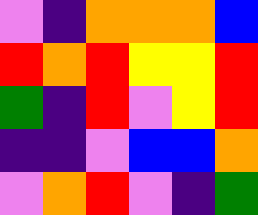[["violet", "indigo", "orange", "orange", "orange", "blue"], ["red", "orange", "red", "yellow", "yellow", "red"], ["green", "indigo", "red", "violet", "yellow", "red"], ["indigo", "indigo", "violet", "blue", "blue", "orange"], ["violet", "orange", "red", "violet", "indigo", "green"]]